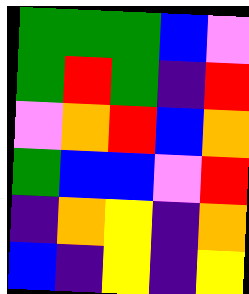[["green", "green", "green", "blue", "violet"], ["green", "red", "green", "indigo", "red"], ["violet", "orange", "red", "blue", "orange"], ["green", "blue", "blue", "violet", "red"], ["indigo", "orange", "yellow", "indigo", "orange"], ["blue", "indigo", "yellow", "indigo", "yellow"]]